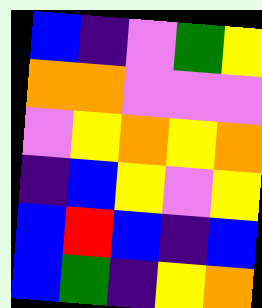[["blue", "indigo", "violet", "green", "yellow"], ["orange", "orange", "violet", "violet", "violet"], ["violet", "yellow", "orange", "yellow", "orange"], ["indigo", "blue", "yellow", "violet", "yellow"], ["blue", "red", "blue", "indigo", "blue"], ["blue", "green", "indigo", "yellow", "orange"]]